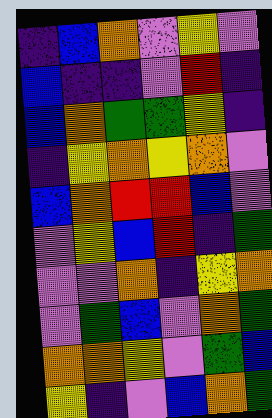[["indigo", "blue", "orange", "violet", "yellow", "violet"], ["blue", "indigo", "indigo", "violet", "red", "indigo"], ["blue", "orange", "green", "green", "yellow", "indigo"], ["indigo", "yellow", "orange", "yellow", "orange", "violet"], ["blue", "orange", "red", "red", "blue", "violet"], ["violet", "yellow", "blue", "red", "indigo", "green"], ["violet", "violet", "orange", "indigo", "yellow", "orange"], ["violet", "green", "blue", "violet", "orange", "green"], ["orange", "orange", "yellow", "violet", "green", "blue"], ["yellow", "indigo", "violet", "blue", "orange", "green"]]